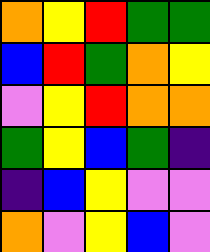[["orange", "yellow", "red", "green", "green"], ["blue", "red", "green", "orange", "yellow"], ["violet", "yellow", "red", "orange", "orange"], ["green", "yellow", "blue", "green", "indigo"], ["indigo", "blue", "yellow", "violet", "violet"], ["orange", "violet", "yellow", "blue", "violet"]]